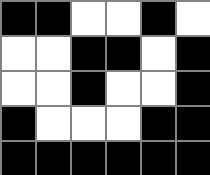[["black", "black", "white", "white", "black", "white"], ["white", "white", "black", "black", "white", "black"], ["white", "white", "black", "white", "white", "black"], ["black", "white", "white", "white", "black", "black"], ["black", "black", "black", "black", "black", "black"]]